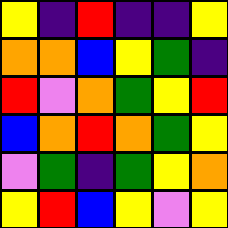[["yellow", "indigo", "red", "indigo", "indigo", "yellow"], ["orange", "orange", "blue", "yellow", "green", "indigo"], ["red", "violet", "orange", "green", "yellow", "red"], ["blue", "orange", "red", "orange", "green", "yellow"], ["violet", "green", "indigo", "green", "yellow", "orange"], ["yellow", "red", "blue", "yellow", "violet", "yellow"]]